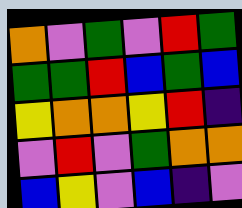[["orange", "violet", "green", "violet", "red", "green"], ["green", "green", "red", "blue", "green", "blue"], ["yellow", "orange", "orange", "yellow", "red", "indigo"], ["violet", "red", "violet", "green", "orange", "orange"], ["blue", "yellow", "violet", "blue", "indigo", "violet"]]